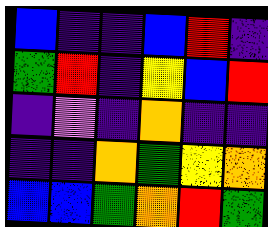[["blue", "indigo", "indigo", "blue", "red", "indigo"], ["green", "red", "indigo", "yellow", "blue", "red"], ["indigo", "violet", "indigo", "orange", "indigo", "indigo"], ["indigo", "indigo", "orange", "green", "yellow", "orange"], ["blue", "blue", "green", "orange", "red", "green"]]